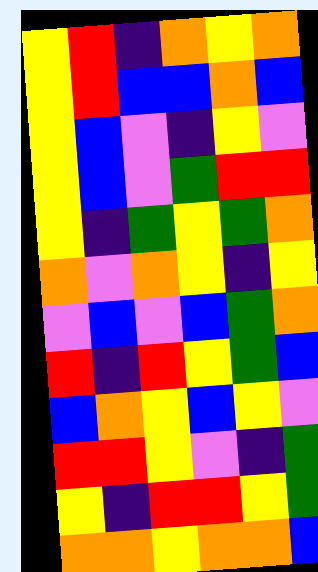[["yellow", "red", "indigo", "orange", "yellow", "orange"], ["yellow", "red", "blue", "blue", "orange", "blue"], ["yellow", "blue", "violet", "indigo", "yellow", "violet"], ["yellow", "blue", "violet", "green", "red", "red"], ["yellow", "indigo", "green", "yellow", "green", "orange"], ["orange", "violet", "orange", "yellow", "indigo", "yellow"], ["violet", "blue", "violet", "blue", "green", "orange"], ["red", "indigo", "red", "yellow", "green", "blue"], ["blue", "orange", "yellow", "blue", "yellow", "violet"], ["red", "red", "yellow", "violet", "indigo", "green"], ["yellow", "indigo", "red", "red", "yellow", "green"], ["orange", "orange", "yellow", "orange", "orange", "blue"]]